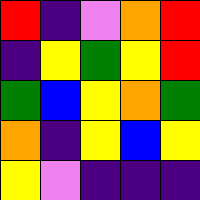[["red", "indigo", "violet", "orange", "red"], ["indigo", "yellow", "green", "yellow", "red"], ["green", "blue", "yellow", "orange", "green"], ["orange", "indigo", "yellow", "blue", "yellow"], ["yellow", "violet", "indigo", "indigo", "indigo"]]